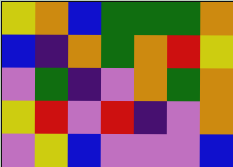[["yellow", "orange", "blue", "green", "green", "green", "orange"], ["blue", "indigo", "orange", "green", "orange", "red", "yellow"], ["violet", "green", "indigo", "violet", "orange", "green", "orange"], ["yellow", "red", "violet", "red", "indigo", "violet", "orange"], ["violet", "yellow", "blue", "violet", "violet", "violet", "blue"]]